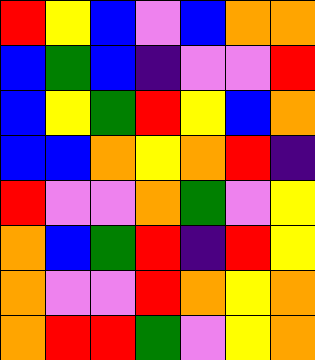[["red", "yellow", "blue", "violet", "blue", "orange", "orange"], ["blue", "green", "blue", "indigo", "violet", "violet", "red"], ["blue", "yellow", "green", "red", "yellow", "blue", "orange"], ["blue", "blue", "orange", "yellow", "orange", "red", "indigo"], ["red", "violet", "violet", "orange", "green", "violet", "yellow"], ["orange", "blue", "green", "red", "indigo", "red", "yellow"], ["orange", "violet", "violet", "red", "orange", "yellow", "orange"], ["orange", "red", "red", "green", "violet", "yellow", "orange"]]